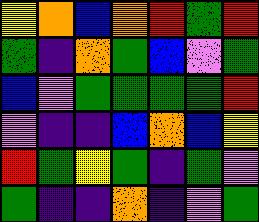[["yellow", "orange", "blue", "orange", "red", "green", "red"], ["green", "indigo", "orange", "green", "blue", "violet", "green"], ["blue", "violet", "green", "green", "green", "green", "red"], ["violet", "indigo", "indigo", "blue", "orange", "blue", "yellow"], ["red", "green", "yellow", "green", "indigo", "green", "violet"], ["green", "indigo", "indigo", "orange", "indigo", "violet", "green"]]